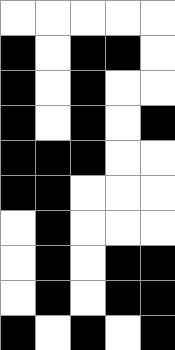[["white", "white", "white", "white", "white"], ["black", "white", "black", "black", "white"], ["black", "white", "black", "white", "white"], ["black", "white", "black", "white", "black"], ["black", "black", "black", "white", "white"], ["black", "black", "white", "white", "white"], ["white", "black", "white", "white", "white"], ["white", "black", "white", "black", "black"], ["white", "black", "white", "black", "black"], ["black", "white", "black", "white", "black"]]